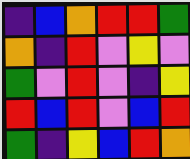[["indigo", "blue", "orange", "red", "red", "green"], ["orange", "indigo", "red", "violet", "yellow", "violet"], ["green", "violet", "red", "violet", "indigo", "yellow"], ["red", "blue", "red", "violet", "blue", "red"], ["green", "indigo", "yellow", "blue", "red", "orange"]]